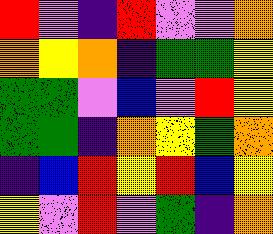[["red", "violet", "indigo", "red", "violet", "violet", "orange"], ["orange", "yellow", "orange", "indigo", "green", "green", "yellow"], ["green", "green", "violet", "blue", "violet", "red", "yellow"], ["green", "green", "indigo", "orange", "yellow", "green", "orange"], ["indigo", "blue", "red", "yellow", "red", "blue", "yellow"], ["yellow", "violet", "red", "violet", "green", "indigo", "orange"]]